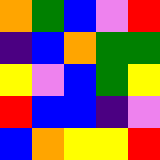[["orange", "green", "blue", "violet", "red"], ["indigo", "blue", "orange", "green", "green"], ["yellow", "violet", "blue", "green", "yellow"], ["red", "blue", "blue", "indigo", "violet"], ["blue", "orange", "yellow", "yellow", "red"]]